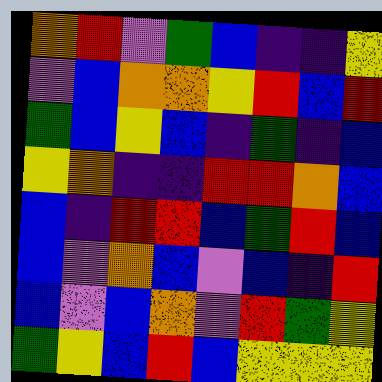[["orange", "red", "violet", "green", "blue", "indigo", "indigo", "yellow"], ["violet", "blue", "orange", "orange", "yellow", "red", "blue", "red"], ["green", "blue", "yellow", "blue", "indigo", "green", "indigo", "blue"], ["yellow", "orange", "indigo", "indigo", "red", "red", "orange", "blue"], ["blue", "indigo", "red", "red", "blue", "green", "red", "blue"], ["blue", "violet", "orange", "blue", "violet", "blue", "indigo", "red"], ["blue", "violet", "blue", "orange", "violet", "red", "green", "yellow"], ["green", "yellow", "blue", "red", "blue", "yellow", "yellow", "yellow"]]